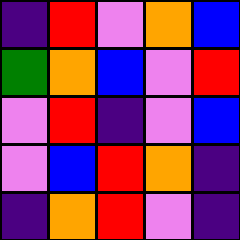[["indigo", "red", "violet", "orange", "blue"], ["green", "orange", "blue", "violet", "red"], ["violet", "red", "indigo", "violet", "blue"], ["violet", "blue", "red", "orange", "indigo"], ["indigo", "orange", "red", "violet", "indigo"]]